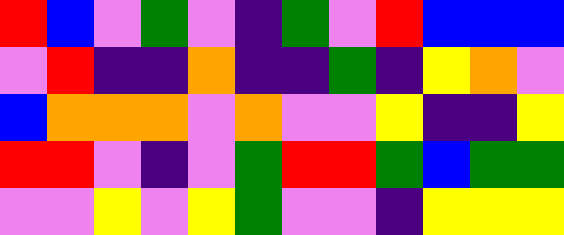[["red", "blue", "violet", "green", "violet", "indigo", "green", "violet", "red", "blue", "blue", "blue"], ["violet", "red", "indigo", "indigo", "orange", "indigo", "indigo", "green", "indigo", "yellow", "orange", "violet"], ["blue", "orange", "orange", "orange", "violet", "orange", "violet", "violet", "yellow", "indigo", "indigo", "yellow"], ["red", "red", "violet", "indigo", "violet", "green", "red", "red", "green", "blue", "green", "green"], ["violet", "violet", "yellow", "violet", "yellow", "green", "violet", "violet", "indigo", "yellow", "yellow", "yellow"]]